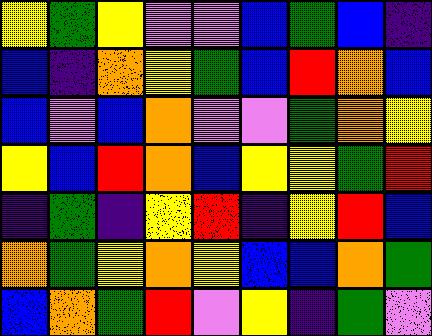[["yellow", "green", "yellow", "violet", "violet", "blue", "green", "blue", "indigo"], ["blue", "indigo", "orange", "yellow", "green", "blue", "red", "orange", "blue"], ["blue", "violet", "blue", "orange", "violet", "violet", "green", "orange", "yellow"], ["yellow", "blue", "red", "orange", "blue", "yellow", "yellow", "green", "red"], ["indigo", "green", "indigo", "yellow", "red", "indigo", "yellow", "red", "blue"], ["orange", "green", "yellow", "orange", "yellow", "blue", "blue", "orange", "green"], ["blue", "orange", "green", "red", "violet", "yellow", "indigo", "green", "violet"]]